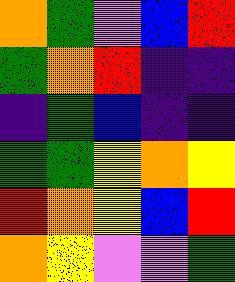[["orange", "green", "violet", "blue", "red"], ["green", "orange", "red", "indigo", "indigo"], ["indigo", "green", "blue", "indigo", "indigo"], ["green", "green", "yellow", "orange", "yellow"], ["red", "orange", "yellow", "blue", "red"], ["orange", "yellow", "violet", "violet", "green"]]